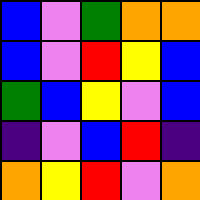[["blue", "violet", "green", "orange", "orange"], ["blue", "violet", "red", "yellow", "blue"], ["green", "blue", "yellow", "violet", "blue"], ["indigo", "violet", "blue", "red", "indigo"], ["orange", "yellow", "red", "violet", "orange"]]